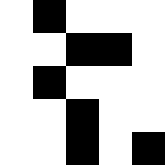[["white", "black", "white", "white", "white"], ["white", "white", "black", "black", "white"], ["white", "black", "white", "white", "white"], ["white", "white", "black", "white", "white"], ["white", "white", "black", "white", "black"]]